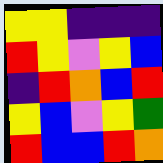[["yellow", "yellow", "indigo", "indigo", "indigo"], ["red", "yellow", "violet", "yellow", "blue"], ["indigo", "red", "orange", "blue", "red"], ["yellow", "blue", "violet", "yellow", "green"], ["red", "blue", "blue", "red", "orange"]]